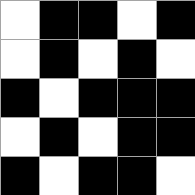[["white", "black", "black", "white", "black"], ["white", "black", "white", "black", "white"], ["black", "white", "black", "black", "black"], ["white", "black", "white", "black", "black"], ["black", "white", "black", "black", "white"]]